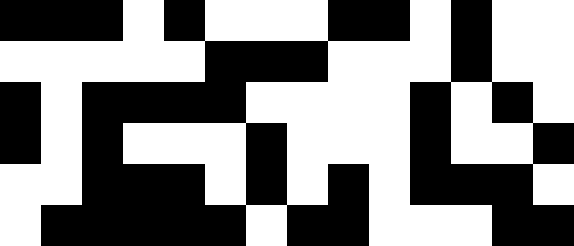[["black", "black", "black", "white", "black", "white", "white", "white", "black", "black", "white", "black", "white", "white"], ["white", "white", "white", "white", "white", "black", "black", "black", "white", "white", "white", "black", "white", "white"], ["black", "white", "black", "black", "black", "black", "white", "white", "white", "white", "black", "white", "black", "white"], ["black", "white", "black", "white", "white", "white", "black", "white", "white", "white", "black", "white", "white", "black"], ["white", "white", "black", "black", "black", "white", "black", "white", "black", "white", "black", "black", "black", "white"], ["white", "black", "black", "black", "black", "black", "white", "black", "black", "white", "white", "white", "black", "black"]]